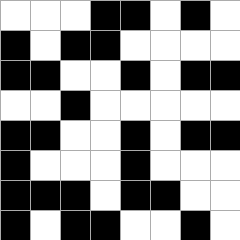[["white", "white", "white", "black", "black", "white", "black", "white"], ["black", "white", "black", "black", "white", "white", "white", "white"], ["black", "black", "white", "white", "black", "white", "black", "black"], ["white", "white", "black", "white", "white", "white", "white", "white"], ["black", "black", "white", "white", "black", "white", "black", "black"], ["black", "white", "white", "white", "black", "white", "white", "white"], ["black", "black", "black", "white", "black", "black", "white", "white"], ["black", "white", "black", "black", "white", "white", "black", "white"]]